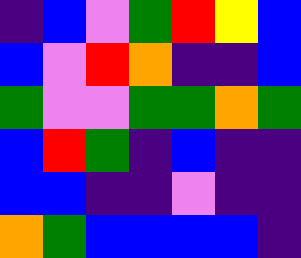[["indigo", "blue", "violet", "green", "red", "yellow", "blue"], ["blue", "violet", "red", "orange", "indigo", "indigo", "blue"], ["green", "violet", "violet", "green", "green", "orange", "green"], ["blue", "red", "green", "indigo", "blue", "indigo", "indigo"], ["blue", "blue", "indigo", "indigo", "violet", "indigo", "indigo"], ["orange", "green", "blue", "blue", "blue", "blue", "indigo"]]